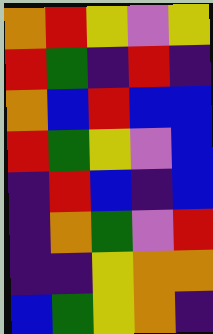[["orange", "red", "yellow", "violet", "yellow"], ["red", "green", "indigo", "red", "indigo"], ["orange", "blue", "red", "blue", "blue"], ["red", "green", "yellow", "violet", "blue"], ["indigo", "red", "blue", "indigo", "blue"], ["indigo", "orange", "green", "violet", "red"], ["indigo", "indigo", "yellow", "orange", "orange"], ["blue", "green", "yellow", "orange", "indigo"]]